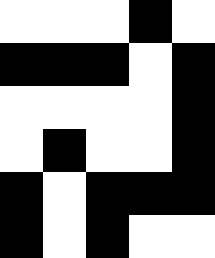[["white", "white", "white", "black", "white"], ["black", "black", "black", "white", "black"], ["white", "white", "white", "white", "black"], ["white", "black", "white", "white", "black"], ["black", "white", "black", "black", "black"], ["black", "white", "black", "white", "white"]]